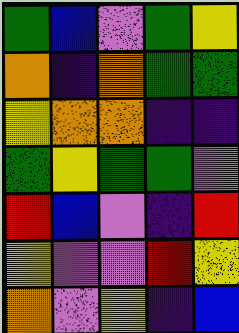[["green", "blue", "violet", "green", "yellow"], ["orange", "indigo", "orange", "green", "green"], ["yellow", "orange", "orange", "indigo", "indigo"], ["green", "yellow", "green", "green", "violet"], ["red", "blue", "violet", "indigo", "red"], ["yellow", "violet", "violet", "red", "yellow"], ["orange", "violet", "yellow", "indigo", "blue"]]